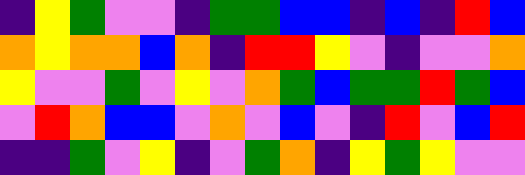[["indigo", "yellow", "green", "violet", "violet", "indigo", "green", "green", "blue", "blue", "indigo", "blue", "indigo", "red", "blue"], ["orange", "yellow", "orange", "orange", "blue", "orange", "indigo", "red", "red", "yellow", "violet", "indigo", "violet", "violet", "orange"], ["yellow", "violet", "violet", "green", "violet", "yellow", "violet", "orange", "green", "blue", "green", "green", "red", "green", "blue"], ["violet", "red", "orange", "blue", "blue", "violet", "orange", "violet", "blue", "violet", "indigo", "red", "violet", "blue", "red"], ["indigo", "indigo", "green", "violet", "yellow", "indigo", "violet", "green", "orange", "indigo", "yellow", "green", "yellow", "violet", "violet"]]